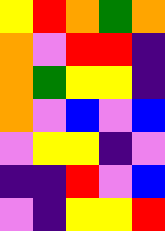[["yellow", "red", "orange", "green", "orange"], ["orange", "violet", "red", "red", "indigo"], ["orange", "green", "yellow", "yellow", "indigo"], ["orange", "violet", "blue", "violet", "blue"], ["violet", "yellow", "yellow", "indigo", "violet"], ["indigo", "indigo", "red", "violet", "blue"], ["violet", "indigo", "yellow", "yellow", "red"]]